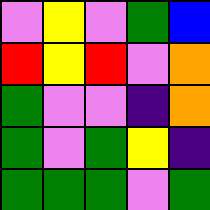[["violet", "yellow", "violet", "green", "blue"], ["red", "yellow", "red", "violet", "orange"], ["green", "violet", "violet", "indigo", "orange"], ["green", "violet", "green", "yellow", "indigo"], ["green", "green", "green", "violet", "green"]]